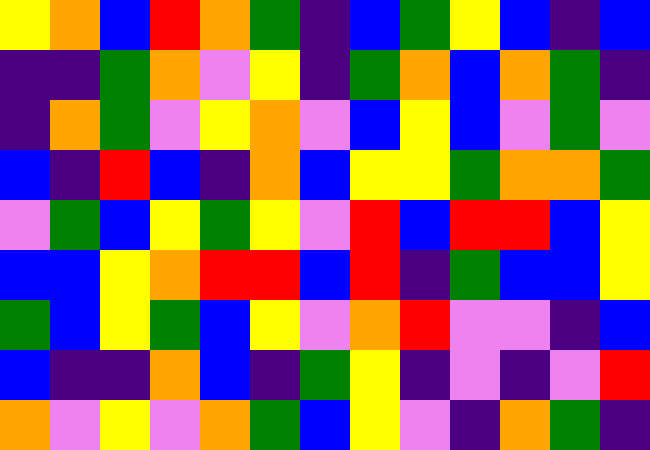[["yellow", "orange", "blue", "red", "orange", "green", "indigo", "blue", "green", "yellow", "blue", "indigo", "blue"], ["indigo", "indigo", "green", "orange", "violet", "yellow", "indigo", "green", "orange", "blue", "orange", "green", "indigo"], ["indigo", "orange", "green", "violet", "yellow", "orange", "violet", "blue", "yellow", "blue", "violet", "green", "violet"], ["blue", "indigo", "red", "blue", "indigo", "orange", "blue", "yellow", "yellow", "green", "orange", "orange", "green"], ["violet", "green", "blue", "yellow", "green", "yellow", "violet", "red", "blue", "red", "red", "blue", "yellow"], ["blue", "blue", "yellow", "orange", "red", "red", "blue", "red", "indigo", "green", "blue", "blue", "yellow"], ["green", "blue", "yellow", "green", "blue", "yellow", "violet", "orange", "red", "violet", "violet", "indigo", "blue"], ["blue", "indigo", "indigo", "orange", "blue", "indigo", "green", "yellow", "indigo", "violet", "indigo", "violet", "red"], ["orange", "violet", "yellow", "violet", "orange", "green", "blue", "yellow", "violet", "indigo", "orange", "green", "indigo"]]